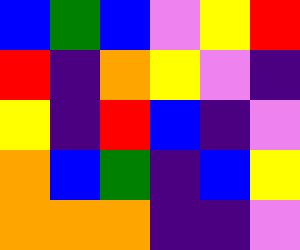[["blue", "green", "blue", "violet", "yellow", "red"], ["red", "indigo", "orange", "yellow", "violet", "indigo"], ["yellow", "indigo", "red", "blue", "indigo", "violet"], ["orange", "blue", "green", "indigo", "blue", "yellow"], ["orange", "orange", "orange", "indigo", "indigo", "violet"]]